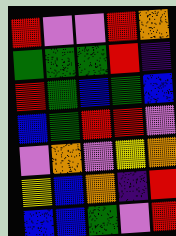[["red", "violet", "violet", "red", "orange"], ["green", "green", "green", "red", "indigo"], ["red", "green", "blue", "green", "blue"], ["blue", "green", "red", "red", "violet"], ["violet", "orange", "violet", "yellow", "orange"], ["yellow", "blue", "orange", "indigo", "red"], ["blue", "blue", "green", "violet", "red"]]